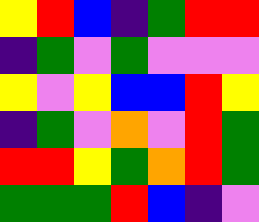[["yellow", "red", "blue", "indigo", "green", "red", "red"], ["indigo", "green", "violet", "green", "violet", "violet", "violet"], ["yellow", "violet", "yellow", "blue", "blue", "red", "yellow"], ["indigo", "green", "violet", "orange", "violet", "red", "green"], ["red", "red", "yellow", "green", "orange", "red", "green"], ["green", "green", "green", "red", "blue", "indigo", "violet"]]